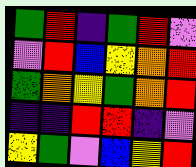[["green", "red", "indigo", "green", "red", "violet"], ["violet", "red", "blue", "yellow", "orange", "red"], ["green", "orange", "yellow", "green", "orange", "red"], ["indigo", "indigo", "red", "red", "indigo", "violet"], ["yellow", "green", "violet", "blue", "yellow", "red"]]